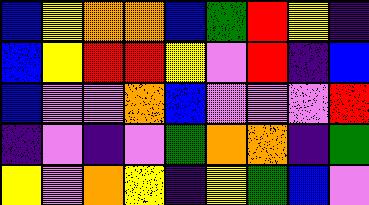[["blue", "yellow", "orange", "orange", "blue", "green", "red", "yellow", "indigo"], ["blue", "yellow", "red", "red", "yellow", "violet", "red", "indigo", "blue"], ["blue", "violet", "violet", "orange", "blue", "violet", "violet", "violet", "red"], ["indigo", "violet", "indigo", "violet", "green", "orange", "orange", "indigo", "green"], ["yellow", "violet", "orange", "yellow", "indigo", "yellow", "green", "blue", "violet"]]